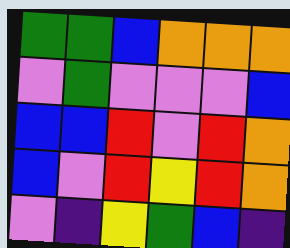[["green", "green", "blue", "orange", "orange", "orange"], ["violet", "green", "violet", "violet", "violet", "blue"], ["blue", "blue", "red", "violet", "red", "orange"], ["blue", "violet", "red", "yellow", "red", "orange"], ["violet", "indigo", "yellow", "green", "blue", "indigo"]]